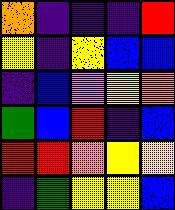[["orange", "indigo", "indigo", "indigo", "red"], ["yellow", "indigo", "yellow", "blue", "blue"], ["indigo", "blue", "violet", "yellow", "orange"], ["green", "blue", "red", "indigo", "blue"], ["red", "red", "orange", "yellow", "yellow"], ["indigo", "green", "yellow", "yellow", "blue"]]